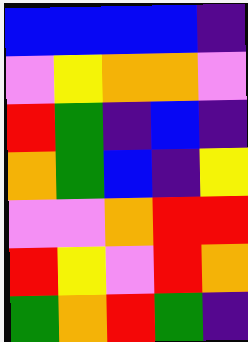[["blue", "blue", "blue", "blue", "indigo"], ["violet", "yellow", "orange", "orange", "violet"], ["red", "green", "indigo", "blue", "indigo"], ["orange", "green", "blue", "indigo", "yellow"], ["violet", "violet", "orange", "red", "red"], ["red", "yellow", "violet", "red", "orange"], ["green", "orange", "red", "green", "indigo"]]